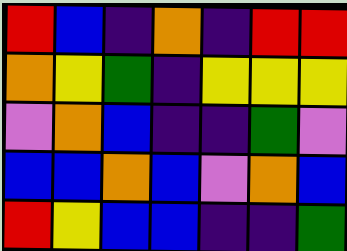[["red", "blue", "indigo", "orange", "indigo", "red", "red"], ["orange", "yellow", "green", "indigo", "yellow", "yellow", "yellow"], ["violet", "orange", "blue", "indigo", "indigo", "green", "violet"], ["blue", "blue", "orange", "blue", "violet", "orange", "blue"], ["red", "yellow", "blue", "blue", "indigo", "indigo", "green"]]